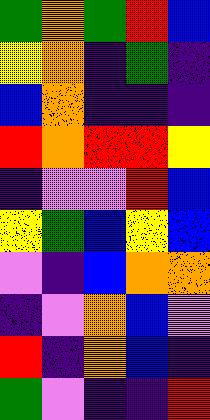[["green", "orange", "green", "red", "blue"], ["yellow", "orange", "indigo", "green", "indigo"], ["blue", "orange", "indigo", "indigo", "indigo"], ["red", "orange", "red", "red", "yellow"], ["indigo", "violet", "violet", "red", "blue"], ["yellow", "green", "blue", "yellow", "blue"], ["violet", "indigo", "blue", "orange", "orange"], ["indigo", "violet", "orange", "blue", "violet"], ["red", "indigo", "orange", "blue", "indigo"], ["green", "violet", "indigo", "indigo", "red"]]